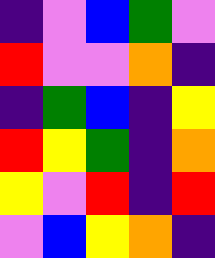[["indigo", "violet", "blue", "green", "violet"], ["red", "violet", "violet", "orange", "indigo"], ["indigo", "green", "blue", "indigo", "yellow"], ["red", "yellow", "green", "indigo", "orange"], ["yellow", "violet", "red", "indigo", "red"], ["violet", "blue", "yellow", "orange", "indigo"]]